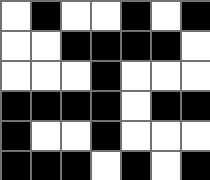[["white", "black", "white", "white", "black", "white", "black"], ["white", "white", "black", "black", "black", "black", "white"], ["white", "white", "white", "black", "white", "white", "white"], ["black", "black", "black", "black", "white", "black", "black"], ["black", "white", "white", "black", "white", "white", "white"], ["black", "black", "black", "white", "black", "white", "black"]]